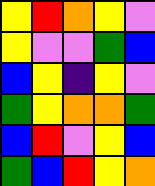[["yellow", "red", "orange", "yellow", "violet"], ["yellow", "violet", "violet", "green", "blue"], ["blue", "yellow", "indigo", "yellow", "violet"], ["green", "yellow", "orange", "orange", "green"], ["blue", "red", "violet", "yellow", "blue"], ["green", "blue", "red", "yellow", "orange"]]